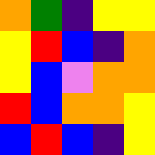[["orange", "green", "indigo", "yellow", "yellow"], ["yellow", "red", "blue", "indigo", "orange"], ["yellow", "blue", "violet", "orange", "orange"], ["red", "blue", "orange", "orange", "yellow"], ["blue", "red", "blue", "indigo", "yellow"]]